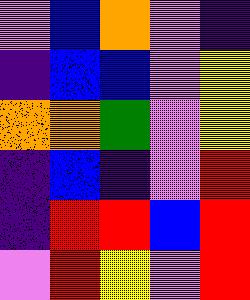[["violet", "blue", "orange", "violet", "indigo"], ["indigo", "blue", "blue", "violet", "yellow"], ["orange", "orange", "green", "violet", "yellow"], ["indigo", "blue", "indigo", "violet", "red"], ["indigo", "red", "red", "blue", "red"], ["violet", "red", "yellow", "violet", "red"]]